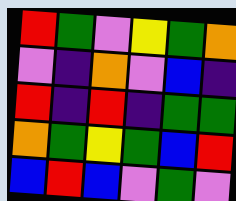[["red", "green", "violet", "yellow", "green", "orange"], ["violet", "indigo", "orange", "violet", "blue", "indigo"], ["red", "indigo", "red", "indigo", "green", "green"], ["orange", "green", "yellow", "green", "blue", "red"], ["blue", "red", "blue", "violet", "green", "violet"]]